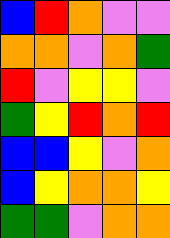[["blue", "red", "orange", "violet", "violet"], ["orange", "orange", "violet", "orange", "green"], ["red", "violet", "yellow", "yellow", "violet"], ["green", "yellow", "red", "orange", "red"], ["blue", "blue", "yellow", "violet", "orange"], ["blue", "yellow", "orange", "orange", "yellow"], ["green", "green", "violet", "orange", "orange"]]